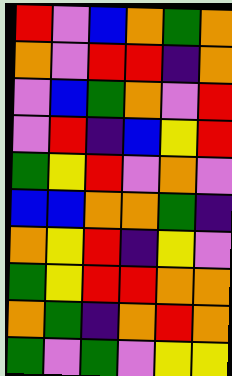[["red", "violet", "blue", "orange", "green", "orange"], ["orange", "violet", "red", "red", "indigo", "orange"], ["violet", "blue", "green", "orange", "violet", "red"], ["violet", "red", "indigo", "blue", "yellow", "red"], ["green", "yellow", "red", "violet", "orange", "violet"], ["blue", "blue", "orange", "orange", "green", "indigo"], ["orange", "yellow", "red", "indigo", "yellow", "violet"], ["green", "yellow", "red", "red", "orange", "orange"], ["orange", "green", "indigo", "orange", "red", "orange"], ["green", "violet", "green", "violet", "yellow", "yellow"]]